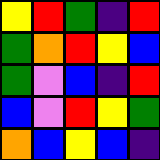[["yellow", "red", "green", "indigo", "red"], ["green", "orange", "red", "yellow", "blue"], ["green", "violet", "blue", "indigo", "red"], ["blue", "violet", "red", "yellow", "green"], ["orange", "blue", "yellow", "blue", "indigo"]]